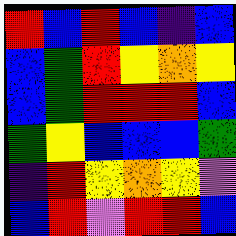[["red", "blue", "red", "blue", "indigo", "blue"], ["blue", "green", "red", "yellow", "orange", "yellow"], ["blue", "green", "red", "red", "red", "blue"], ["green", "yellow", "blue", "blue", "blue", "green"], ["indigo", "red", "yellow", "orange", "yellow", "violet"], ["blue", "red", "violet", "red", "red", "blue"]]